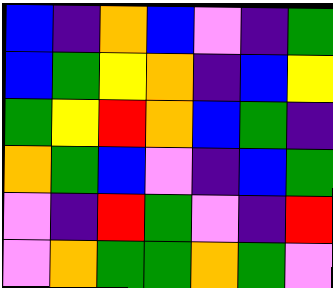[["blue", "indigo", "orange", "blue", "violet", "indigo", "green"], ["blue", "green", "yellow", "orange", "indigo", "blue", "yellow"], ["green", "yellow", "red", "orange", "blue", "green", "indigo"], ["orange", "green", "blue", "violet", "indigo", "blue", "green"], ["violet", "indigo", "red", "green", "violet", "indigo", "red"], ["violet", "orange", "green", "green", "orange", "green", "violet"]]